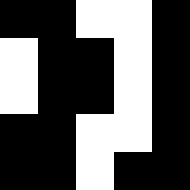[["black", "black", "white", "white", "black"], ["white", "black", "black", "white", "black"], ["white", "black", "black", "white", "black"], ["black", "black", "white", "white", "black"], ["black", "black", "white", "black", "black"]]